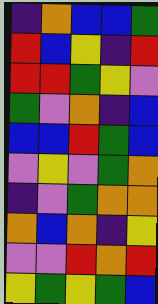[["indigo", "orange", "blue", "blue", "green"], ["red", "blue", "yellow", "indigo", "red"], ["red", "red", "green", "yellow", "violet"], ["green", "violet", "orange", "indigo", "blue"], ["blue", "blue", "red", "green", "blue"], ["violet", "yellow", "violet", "green", "orange"], ["indigo", "violet", "green", "orange", "orange"], ["orange", "blue", "orange", "indigo", "yellow"], ["violet", "violet", "red", "orange", "red"], ["yellow", "green", "yellow", "green", "blue"]]